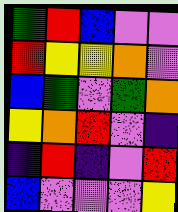[["green", "red", "blue", "violet", "violet"], ["red", "yellow", "yellow", "orange", "violet"], ["blue", "green", "violet", "green", "orange"], ["yellow", "orange", "red", "violet", "indigo"], ["indigo", "red", "indigo", "violet", "red"], ["blue", "violet", "violet", "violet", "yellow"]]